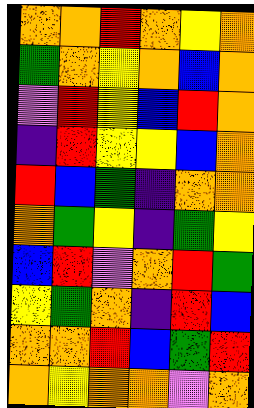[["orange", "orange", "red", "orange", "yellow", "orange"], ["green", "orange", "yellow", "orange", "blue", "orange"], ["violet", "red", "yellow", "blue", "red", "orange"], ["indigo", "red", "yellow", "yellow", "blue", "orange"], ["red", "blue", "green", "indigo", "orange", "orange"], ["orange", "green", "yellow", "indigo", "green", "yellow"], ["blue", "red", "violet", "orange", "red", "green"], ["yellow", "green", "orange", "indigo", "red", "blue"], ["orange", "orange", "red", "blue", "green", "red"], ["orange", "yellow", "orange", "orange", "violet", "orange"]]